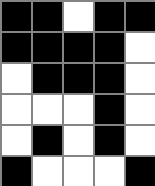[["black", "black", "white", "black", "black"], ["black", "black", "black", "black", "white"], ["white", "black", "black", "black", "white"], ["white", "white", "white", "black", "white"], ["white", "black", "white", "black", "white"], ["black", "white", "white", "white", "black"]]